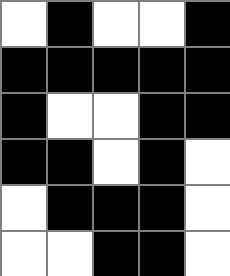[["white", "black", "white", "white", "black"], ["black", "black", "black", "black", "black"], ["black", "white", "white", "black", "black"], ["black", "black", "white", "black", "white"], ["white", "black", "black", "black", "white"], ["white", "white", "black", "black", "white"]]